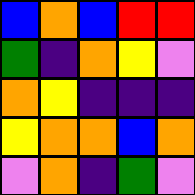[["blue", "orange", "blue", "red", "red"], ["green", "indigo", "orange", "yellow", "violet"], ["orange", "yellow", "indigo", "indigo", "indigo"], ["yellow", "orange", "orange", "blue", "orange"], ["violet", "orange", "indigo", "green", "violet"]]